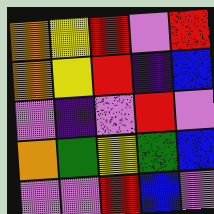[["orange", "yellow", "red", "violet", "red"], ["orange", "yellow", "red", "indigo", "blue"], ["violet", "indigo", "violet", "red", "violet"], ["orange", "green", "yellow", "green", "blue"], ["violet", "violet", "red", "blue", "violet"]]